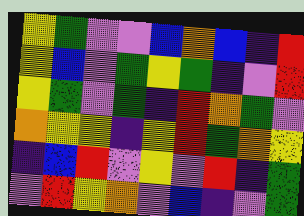[["yellow", "green", "violet", "violet", "blue", "orange", "blue", "indigo", "red"], ["yellow", "blue", "violet", "green", "yellow", "green", "indigo", "violet", "red"], ["yellow", "green", "violet", "green", "indigo", "red", "orange", "green", "violet"], ["orange", "yellow", "yellow", "indigo", "yellow", "red", "green", "orange", "yellow"], ["indigo", "blue", "red", "violet", "yellow", "violet", "red", "indigo", "green"], ["violet", "red", "yellow", "orange", "violet", "blue", "indigo", "violet", "green"]]